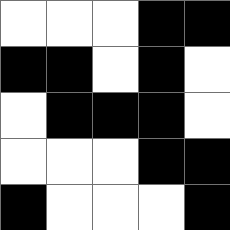[["white", "white", "white", "black", "black"], ["black", "black", "white", "black", "white"], ["white", "black", "black", "black", "white"], ["white", "white", "white", "black", "black"], ["black", "white", "white", "white", "black"]]